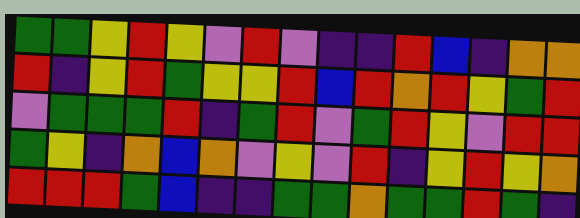[["green", "green", "yellow", "red", "yellow", "violet", "red", "violet", "indigo", "indigo", "red", "blue", "indigo", "orange", "orange"], ["red", "indigo", "yellow", "red", "green", "yellow", "yellow", "red", "blue", "red", "orange", "red", "yellow", "green", "red"], ["violet", "green", "green", "green", "red", "indigo", "green", "red", "violet", "green", "red", "yellow", "violet", "red", "red"], ["green", "yellow", "indigo", "orange", "blue", "orange", "violet", "yellow", "violet", "red", "indigo", "yellow", "red", "yellow", "orange"], ["red", "red", "red", "green", "blue", "indigo", "indigo", "green", "green", "orange", "green", "green", "red", "green", "indigo"]]